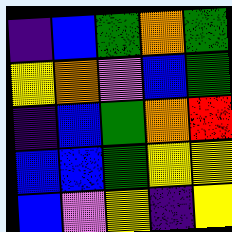[["indigo", "blue", "green", "orange", "green"], ["yellow", "orange", "violet", "blue", "green"], ["indigo", "blue", "green", "orange", "red"], ["blue", "blue", "green", "yellow", "yellow"], ["blue", "violet", "yellow", "indigo", "yellow"]]